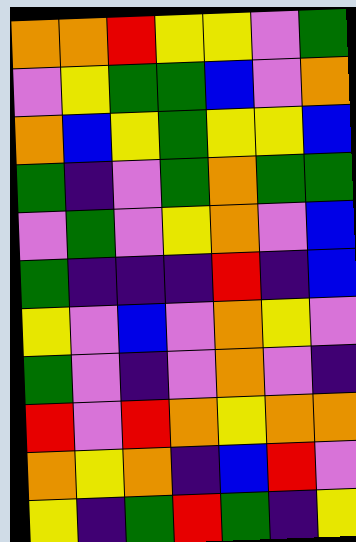[["orange", "orange", "red", "yellow", "yellow", "violet", "green"], ["violet", "yellow", "green", "green", "blue", "violet", "orange"], ["orange", "blue", "yellow", "green", "yellow", "yellow", "blue"], ["green", "indigo", "violet", "green", "orange", "green", "green"], ["violet", "green", "violet", "yellow", "orange", "violet", "blue"], ["green", "indigo", "indigo", "indigo", "red", "indigo", "blue"], ["yellow", "violet", "blue", "violet", "orange", "yellow", "violet"], ["green", "violet", "indigo", "violet", "orange", "violet", "indigo"], ["red", "violet", "red", "orange", "yellow", "orange", "orange"], ["orange", "yellow", "orange", "indigo", "blue", "red", "violet"], ["yellow", "indigo", "green", "red", "green", "indigo", "yellow"]]